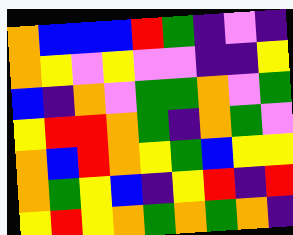[["orange", "blue", "blue", "blue", "red", "green", "indigo", "violet", "indigo"], ["orange", "yellow", "violet", "yellow", "violet", "violet", "indigo", "indigo", "yellow"], ["blue", "indigo", "orange", "violet", "green", "green", "orange", "violet", "green"], ["yellow", "red", "red", "orange", "green", "indigo", "orange", "green", "violet"], ["orange", "blue", "red", "orange", "yellow", "green", "blue", "yellow", "yellow"], ["orange", "green", "yellow", "blue", "indigo", "yellow", "red", "indigo", "red"], ["yellow", "red", "yellow", "orange", "green", "orange", "green", "orange", "indigo"]]